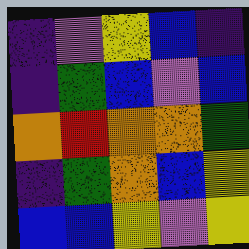[["indigo", "violet", "yellow", "blue", "indigo"], ["indigo", "green", "blue", "violet", "blue"], ["orange", "red", "orange", "orange", "green"], ["indigo", "green", "orange", "blue", "yellow"], ["blue", "blue", "yellow", "violet", "yellow"]]